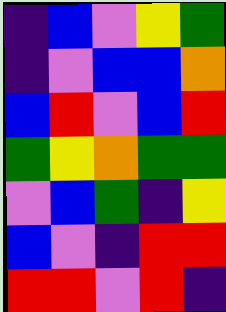[["indigo", "blue", "violet", "yellow", "green"], ["indigo", "violet", "blue", "blue", "orange"], ["blue", "red", "violet", "blue", "red"], ["green", "yellow", "orange", "green", "green"], ["violet", "blue", "green", "indigo", "yellow"], ["blue", "violet", "indigo", "red", "red"], ["red", "red", "violet", "red", "indigo"]]